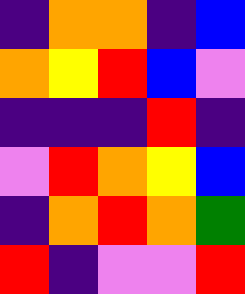[["indigo", "orange", "orange", "indigo", "blue"], ["orange", "yellow", "red", "blue", "violet"], ["indigo", "indigo", "indigo", "red", "indigo"], ["violet", "red", "orange", "yellow", "blue"], ["indigo", "orange", "red", "orange", "green"], ["red", "indigo", "violet", "violet", "red"]]